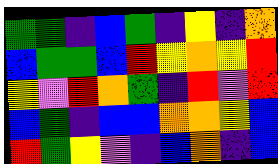[["green", "green", "indigo", "blue", "green", "indigo", "yellow", "indigo", "orange"], ["blue", "green", "green", "blue", "red", "yellow", "orange", "yellow", "red"], ["yellow", "violet", "red", "orange", "green", "indigo", "red", "violet", "red"], ["blue", "green", "indigo", "blue", "blue", "orange", "orange", "yellow", "blue"], ["red", "green", "yellow", "violet", "indigo", "blue", "orange", "indigo", "blue"]]